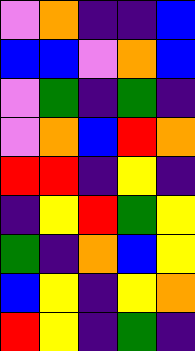[["violet", "orange", "indigo", "indigo", "blue"], ["blue", "blue", "violet", "orange", "blue"], ["violet", "green", "indigo", "green", "indigo"], ["violet", "orange", "blue", "red", "orange"], ["red", "red", "indigo", "yellow", "indigo"], ["indigo", "yellow", "red", "green", "yellow"], ["green", "indigo", "orange", "blue", "yellow"], ["blue", "yellow", "indigo", "yellow", "orange"], ["red", "yellow", "indigo", "green", "indigo"]]